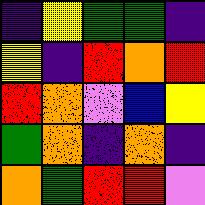[["indigo", "yellow", "green", "green", "indigo"], ["yellow", "indigo", "red", "orange", "red"], ["red", "orange", "violet", "blue", "yellow"], ["green", "orange", "indigo", "orange", "indigo"], ["orange", "green", "red", "red", "violet"]]